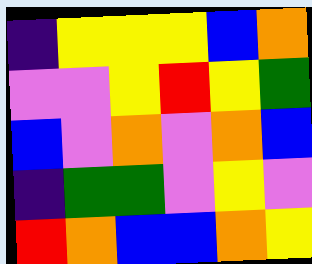[["indigo", "yellow", "yellow", "yellow", "blue", "orange"], ["violet", "violet", "yellow", "red", "yellow", "green"], ["blue", "violet", "orange", "violet", "orange", "blue"], ["indigo", "green", "green", "violet", "yellow", "violet"], ["red", "orange", "blue", "blue", "orange", "yellow"]]